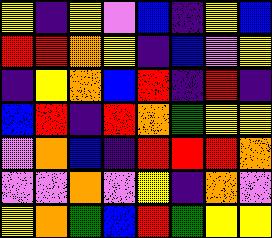[["yellow", "indigo", "yellow", "violet", "blue", "indigo", "yellow", "blue"], ["red", "red", "orange", "yellow", "indigo", "blue", "violet", "yellow"], ["indigo", "yellow", "orange", "blue", "red", "indigo", "red", "indigo"], ["blue", "red", "indigo", "red", "orange", "green", "yellow", "yellow"], ["violet", "orange", "blue", "indigo", "red", "red", "red", "orange"], ["violet", "violet", "orange", "violet", "yellow", "indigo", "orange", "violet"], ["yellow", "orange", "green", "blue", "red", "green", "yellow", "yellow"]]